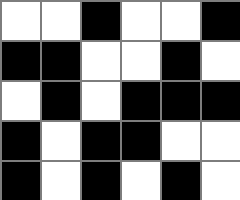[["white", "white", "black", "white", "white", "black"], ["black", "black", "white", "white", "black", "white"], ["white", "black", "white", "black", "black", "black"], ["black", "white", "black", "black", "white", "white"], ["black", "white", "black", "white", "black", "white"]]